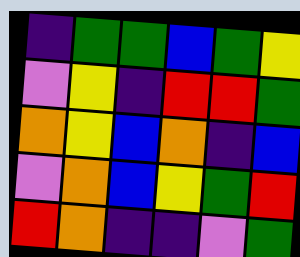[["indigo", "green", "green", "blue", "green", "yellow"], ["violet", "yellow", "indigo", "red", "red", "green"], ["orange", "yellow", "blue", "orange", "indigo", "blue"], ["violet", "orange", "blue", "yellow", "green", "red"], ["red", "orange", "indigo", "indigo", "violet", "green"]]